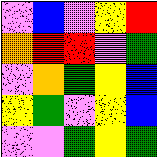[["violet", "blue", "violet", "yellow", "red"], ["orange", "red", "red", "violet", "green"], ["violet", "orange", "green", "yellow", "blue"], ["yellow", "green", "violet", "yellow", "blue"], ["violet", "violet", "green", "yellow", "green"]]